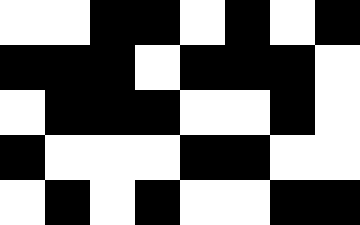[["white", "white", "black", "black", "white", "black", "white", "black"], ["black", "black", "black", "white", "black", "black", "black", "white"], ["white", "black", "black", "black", "white", "white", "black", "white"], ["black", "white", "white", "white", "black", "black", "white", "white"], ["white", "black", "white", "black", "white", "white", "black", "black"]]